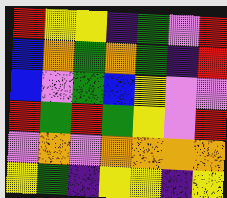[["red", "yellow", "yellow", "indigo", "green", "violet", "red"], ["blue", "orange", "green", "orange", "green", "indigo", "red"], ["blue", "violet", "green", "blue", "yellow", "violet", "violet"], ["red", "green", "red", "green", "yellow", "violet", "red"], ["violet", "orange", "violet", "orange", "orange", "orange", "orange"], ["yellow", "green", "indigo", "yellow", "yellow", "indigo", "yellow"]]